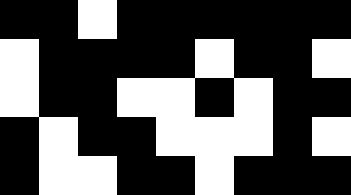[["black", "black", "white", "black", "black", "black", "black", "black", "black"], ["white", "black", "black", "black", "black", "white", "black", "black", "white"], ["white", "black", "black", "white", "white", "black", "white", "black", "black"], ["black", "white", "black", "black", "white", "white", "white", "black", "white"], ["black", "white", "white", "black", "black", "white", "black", "black", "black"]]